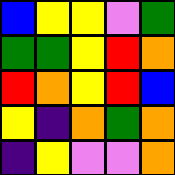[["blue", "yellow", "yellow", "violet", "green"], ["green", "green", "yellow", "red", "orange"], ["red", "orange", "yellow", "red", "blue"], ["yellow", "indigo", "orange", "green", "orange"], ["indigo", "yellow", "violet", "violet", "orange"]]